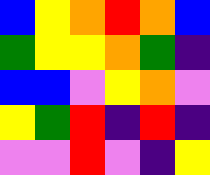[["blue", "yellow", "orange", "red", "orange", "blue"], ["green", "yellow", "yellow", "orange", "green", "indigo"], ["blue", "blue", "violet", "yellow", "orange", "violet"], ["yellow", "green", "red", "indigo", "red", "indigo"], ["violet", "violet", "red", "violet", "indigo", "yellow"]]